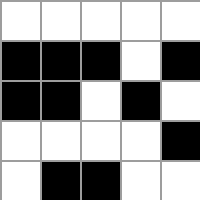[["white", "white", "white", "white", "white"], ["black", "black", "black", "white", "black"], ["black", "black", "white", "black", "white"], ["white", "white", "white", "white", "black"], ["white", "black", "black", "white", "white"]]